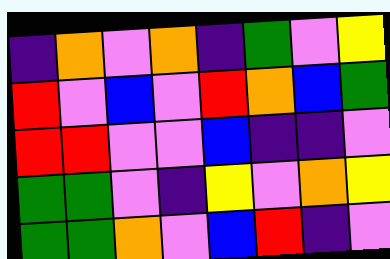[["indigo", "orange", "violet", "orange", "indigo", "green", "violet", "yellow"], ["red", "violet", "blue", "violet", "red", "orange", "blue", "green"], ["red", "red", "violet", "violet", "blue", "indigo", "indigo", "violet"], ["green", "green", "violet", "indigo", "yellow", "violet", "orange", "yellow"], ["green", "green", "orange", "violet", "blue", "red", "indigo", "violet"]]